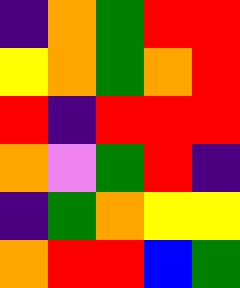[["indigo", "orange", "green", "red", "red"], ["yellow", "orange", "green", "orange", "red"], ["red", "indigo", "red", "red", "red"], ["orange", "violet", "green", "red", "indigo"], ["indigo", "green", "orange", "yellow", "yellow"], ["orange", "red", "red", "blue", "green"]]